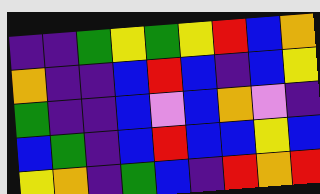[["indigo", "indigo", "green", "yellow", "green", "yellow", "red", "blue", "orange"], ["orange", "indigo", "indigo", "blue", "red", "blue", "indigo", "blue", "yellow"], ["green", "indigo", "indigo", "blue", "violet", "blue", "orange", "violet", "indigo"], ["blue", "green", "indigo", "blue", "red", "blue", "blue", "yellow", "blue"], ["yellow", "orange", "indigo", "green", "blue", "indigo", "red", "orange", "red"]]